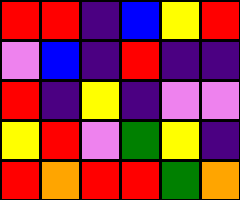[["red", "red", "indigo", "blue", "yellow", "red"], ["violet", "blue", "indigo", "red", "indigo", "indigo"], ["red", "indigo", "yellow", "indigo", "violet", "violet"], ["yellow", "red", "violet", "green", "yellow", "indigo"], ["red", "orange", "red", "red", "green", "orange"]]